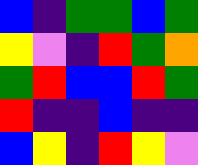[["blue", "indigo", "green", "green", "blue", "green"], ["yellow", "violet", "indigo", "red", "green", "orange"], ["green", "red", "blue", "blue", "red", "green"], ["red", "indigo", "indigo", "blue", "indigo", "indigo"], ["blue", "yellow", "indigo", "red", "yellow", "violet"]]